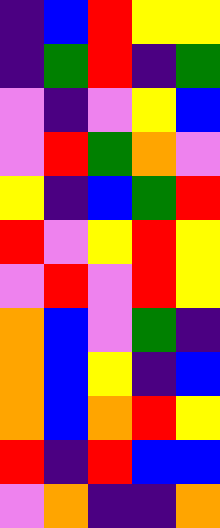[["indigo", "blue", "red", "yellow", "yellow"], ["indigo", "green", "red", "indigo", "green"], ["violet", "indigo", "violet", "yellow", "blue"], ["violet", "red", "green", "orange", "violet"], ["yellow", "indigo", "blue", "green", "red"], ["red", "violet", "yellow", "red", "yellow"], ["violet", "red", "violet", "red", "yellow"], ["orange", "blue", "violet", "green", "indigo"], ["orange", "blue", "yellow", "indigo", "blue"], ["orange", "blue", "orange", "red", "yellow"], ["red", "indigo", "red", "blue", "blue"], ["violet", "orange", "indigo", "indigo", "orange"]]